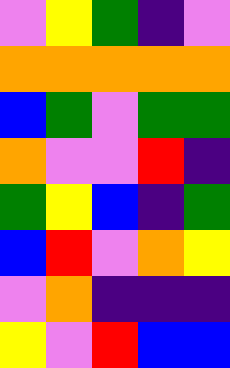[["violet", "yellow", "green", "indigo", "violet"], ["orange", "orange", "orange", "orange", "orange"], ["blue", "green", "violet", "green", "green"], ["orange", "violet", "violet", "red", "indigo"], ["green", "yellow", "blue", "indigo", "green"], ["blue", "red", "violet", "orange", "yellow"], ["violet", "orange", "indigo", "indigo", "indigo"], ["yellow", "violet", "red", "blue", "blue"]]